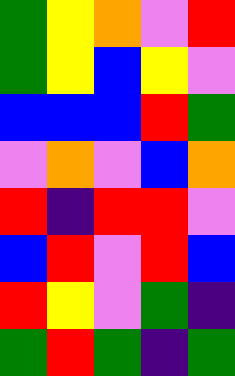[["green", "yellow", "orange", "violet", "red"], ["green", "yellow", "blue", "yellow", "violet"], ["blue", "blue", "blue", "red", "green"], ["violet", "orange", "violet", "blue", "orange"], ["red", "indigo", "red", "red", "violet"], ["blue", "red", "violet", "red", "blue"], ["red", "yellow", "violet", "green", "indigo"], ["green", "red", "green", "indigo", "green"]]